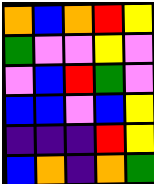[["orange", "blue", "orange", "red", "yellow"], ["green", "violet", "violet", "yellow", "violet"], ["violet", "blue", "red", "green", "violet"], ["blue", "blue", "violet", "blue", "yellow"], ["indigo", "indigo", "indigo", "red", "yellow"], ["blue", "orange", "indigo", "orange", "green"]]